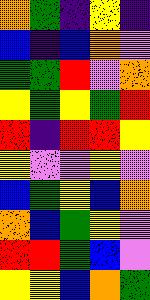[["orange", "green", "indigo", "yellow", "indigo"], ["blue", "indigo", "blue", "orange", "violet"], ["green", "green", "red", "violet", "orange"], ["yellow", "green", "yellow", "green", "red"], ["red", "indigo", "red", "red", "yellow"], ["yellow", "violet", "violet", "yellow", "violet"], ["blue", "green", "yellow", "blue", "orange"], ["orange", "blue", "green", "yellow", "violet"], ["red", "red", "green", "blue", "violet"], ["yellow", "yellow", "blue", "orange", "green"]]